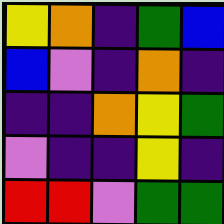[["yellow", "orange", "indigo", "green", "blue"], ["blue", "violet", "indigo", "orange", "indigo"], ["indigo", "indigo", "orange", "yellow", "green"], ["violet", "indigo", "indigo", "yellow", "indigo"], ["red", "red", "violet", "green", "green"]]